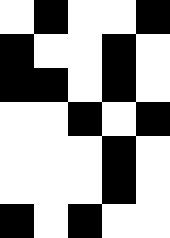[["white", "black", "white", "white", "black"], ["black", "white", "white", "black", "white"], ["black", "black", "white", "black", "white"], ["white", "white", "black", "white", "black"], ["white", "white", "white", "black", "white"], ["white", "white", "white", "black", "white"], ["black", "white", "black", "white", "white"]]